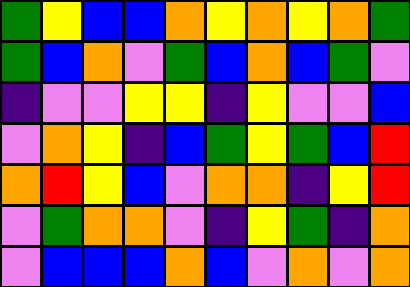[["green", "yellow", "blue", "blue", "orange", "yellow", "orange", "yellow", "orange", "green"], ["green", "blue", "orange", "violet", "green", "blue", "orange", "blue", "green", "violet"], ["indigo", "violet", "violet", "yellow", "yellow", "indigo", "yellow", "violet", "violet", "blue"], ["violet", "orange", "yellow", "indigo", "blue", "green", "yellow", "green", "blue", "red"], ["orange", "red", "yellow", "blue", "violet", "orange", "orange", "indigo", "yellow", "red"], ["violet", "green", "orange", "orange", "violet", "indigo", "yellow", "green", "indigo", "orange"], ["violet", "blue", "blue", "blue", "orange", "blue", "violet", "orange", "violet", "orange"]]